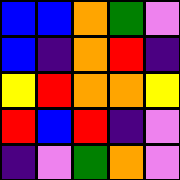[["blue", "blue", "orange", "green", "violet"], ["blue", "indigo", "orange", "red", "indigo"], ["yellow", "red", "orange", "orange", "yellow"], ["red", "blue", "red", "indigo", "violet"], ["indigo", "violet", "green", "orange", "violet"]]